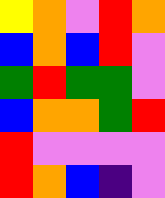[["yellow", "orange", "violet", "red", "orange"], ["blue", "orange", "blue", "red", "violet"], ["green", "red", "green", "green", "violet"], ["blue", "orange", "orange", "green", "red"], ["red", "violet", "violet", "violet", "violet"], ["red", "orange", "blue", "indigo", "violet"]]